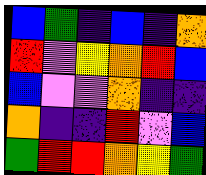[["blue", "green", "indigo", "blue", "indigo", "orange"], ["red", "violet", "yellow", "orange", "red", "blue"], ["blue", "violet", "violet", "orange", "indigo", "indigo"], ["orange", "indigo", "indigo", "red", "violet", "blue"], ["green", "red", "red", "orange", "yellow", "green"]]